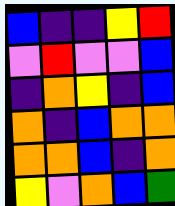[["blue", "indigo", "indigo", "yellow", "red"], ["violet", "red", "violet", "violet", "blue"], ["indigo", "orange", "yellow", "indigo", "blue"], ["orange", "indigo", "blue", "orange", "orange"], ["orange", "orange", "blue", "indigo", "orange"], ["yellow", "violet", "orange", "blue", "green"]]